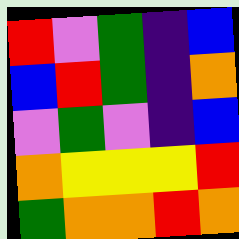[["red", "violet", "green", "indigo", "blue"], ["blue", "red", "green", "indigo", "orange"], ["violet", "green", "violet", "indigo", "blue"], ["orange", "yellow", "yellow", "yellow", "red"], ["green", "orange", "orange", "red", "orange"]]